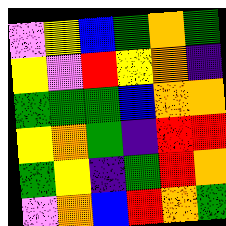[["violet", "yellow", "blue", "green", "orange", "green"], ["yellow", "violet", "red", "yellow", "orange", "indigo"], ["green", "green", "green", "blue", "orange", "orange"], ["yellow", "orange", "green", "indigo", "red", "red"], ["green", "yellow", "indigo", "green", "red", "orange"], ["violet", "orange", "blue", "red", "orange", "green"]]